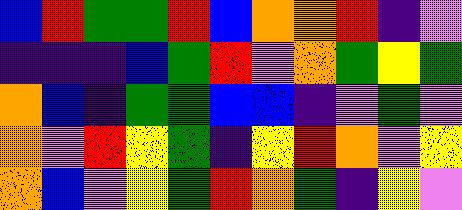[["blue", "red", "green", "green", "red", "blue", "orange", "orange", "red", "indigo", "violet"], ["indigo", "indigo", "indigo", "blue", "green", "red", "violet", "orange", "green", "yellow", "green"], ["orange", "blue", "indigo", "green", "green", "blue", "blue", "indigo", "violet", "green", "violet"], ["orange", "violet", "red", "yellow", "green", "indigo", "yellow", "red", "orange", "violet", "yellow"], ["orange", "blue", "violet", "yellow", "green", "red", "orange", "green", "indigo", "yellow", "violet"]]